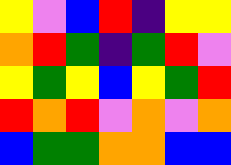[["yellow", "violet", "blue", "red", "indigo", "yellow", "yellow"], ["orange", "red", "green", "indigo", "green", "red", "violet"], ["yellow", "green", "yellow", "blue", "yellow", "green", "red"], ["red", "orange", "red", "violet", "orange", "violet", "orange"], ["blue", "green", "green", "orange", "orange", "blue", "blue"]]